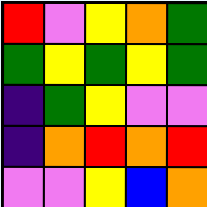[["red", "violet", "yellow", "orange", "green"], ["green", "yellow", "green", "yellow", "green"], ["indigo", "green", "yellow", "violet", "violet"], ["indigo", "orange", "red", "orange", "red"], ["violet", "violet", "yellow", "blue", "orange"]]